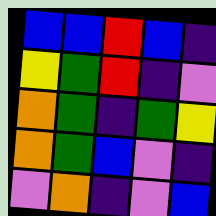[["blue", "blue", "red", "blue", "indigo"], ["yellow", "green", "red", "indigo", "violet"], ["orange", "green", "indigo", "green", "yellow"], ["orange", "green", "blue", "violet", "indigo"], ["violet", "orange", "indigo", "violet", "blue"]]